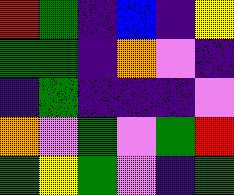[["red", "green", "indigo", "blue", "indigo", "yellow"], ["green", "green", "indigo", "orange", "violet", "indigo"], ["indigo", "green", "indigo", "indigo", "indigo", "violet"], ["orange", "violet", "green", "violet", "green", "red"], ["green", "yellow", "green", "violet", "indigo", "green"]]